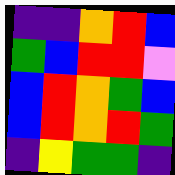[["indigo", "indigo", "orange", "red", "blue"], ["green", "blue", "red", "red", "violet"], ["blue", "red", "orange", "green", "blue"], ["blue", "red", "orange", "red", "green"], ["indigo", "yellow", "green", "green", "indigo"]]